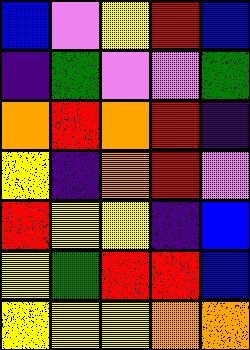[["blue", "violet", "yellow", "red", "blue"], ["indigo", "green", "violet", "violet", "green"], ["orange", "red", "orange", "red", "indigo"], ["yellow", "indigo", "orange", "red", "violet"], ["red", "yellow", "yellow", "indigo", "blue"], ["yellow", "green", "red", "red", "blue"], ["yellow", "yellow", "yellow", "orange", "orange"]]